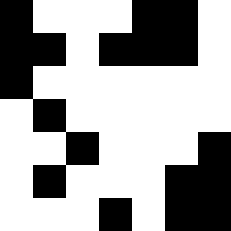[["black", "white", "white", "white", "black", "black", "white"], ["black", "black", "white", "black", "black", "black", "white"], ["black", "white", "white", "white", "white", "white", "white"], ["white", "black", "white", "white", "white", "white", "white"], ["white", "white", "black", "white", "white", "white", "black"], ["white", "black", "white", "white", "white", "black", "black"], ["white", "white", "white", "black", "white", "black", "black"]]